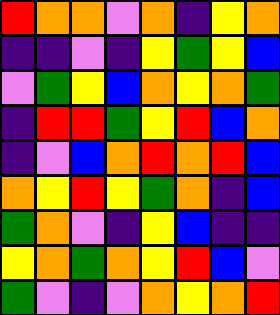[["red", "orange", "orange", "violet", "orange", "indigo", "yellow", "orange"], ["indigo", "indigo", "violet", "indigo", "yellow", "green", "yellow", "blue"], ["violet", "green", "yellow", "blue", "orange", "yellow", "orange", "green"], ["indigo", "red", "red", "green", "yellow", "red", "blue", "orange"], ["indigo", "violet", "blue", "orange", "red", "orange", "red", "blue"], ["orange", "yellow", "red", "yellow", "green", "orange", "indigo", "blue"], ["green", "orange", "violet", "indigo", "yellow", "blue", "indigo", "indigo"], ["yellow", "orange", "green", "orange", "yellow", "red", "blue", "violet"], ["green", "violet", "indigo", "violet", "orange", "yellow", "orange", "red"]]